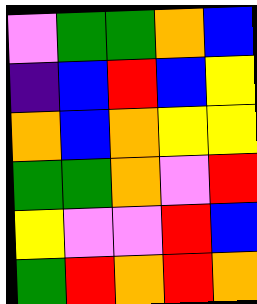[["violet", "green", "green", "orange", "blue"], ["indigo", "blue", "red", "blue", "yellow"], ["orange", "blue", "orange", "yellow", "yellow"], ["green", "green", "orange", "violet", "red"], ["yellow", "violet", "violet", "red", "blue"], ["green", "red", "orange", "red", "orange"]]